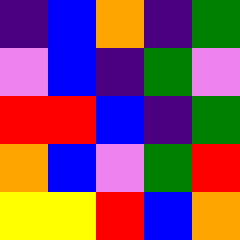[["indigo", "blue", "orange", "indigo", "green"], ["violet", "blue", "indigo", "green", "violet"], ["red", "red", "blue", "indigo", "green"], ["orange", "blue", "violet", "green", "red"], ["yellow", "yellow", "red", "blue", "orange"]]